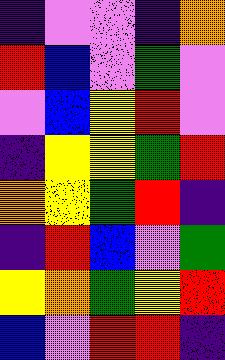[["indigo", "violet", "violet", "indigo", "orange"], ["red", "blue", "violet", "green", "violet"], ["violet", "blue", "yellow", "red", "violet"], ["indigo", "yellow", "yellow", "green", "red"], ["orange", "yellow", "green", "red", "indigo"], ["indigo", "red", "blue", "violet", "green"], ["yellow", "orange", "green", "yellow", "red"], ["blue", "violet", "red", "red", "indigo"]]